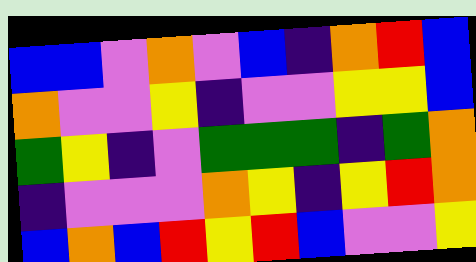[["blue", "blue", "violet", "orange", "violet", "blue", "indigo", "orange", "red", "blue"], ["orange", "violet", "violet", "yellow", "indigo", "violet", "violet", "yellow", "yellow", "blue"], ["green", "yellow", "indigo", "violet", "green", "green", "green", "indigo", "green", "orange"], ["indigo", "violet", "violet", "violet", "orange", "yellow", "indigo", "yellow", "red", "orange"], ["blue", "orange", "blue", "red", "yellow", "red", "blue", "violet", "violet", "yellow"]]